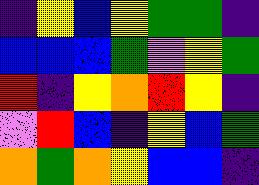[["indigo", "yellow", "blue", "yellow", "green", "green", "indigo"], ["blue", "blue", "blue", "green", "violet", "yellow", "green"], ["red", "indigo", "yellow", "orange", "red", "yellow", "indigo"], ["violet", "red", "blue", "indigo", "yellow", "blue", "green"], ["orange", "green", "orange", "yellow", "blue", "blue", "indigo"]]